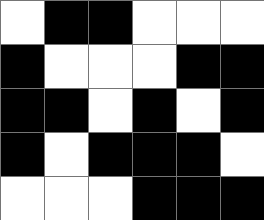[["white", "black", "black", "white", "white", "white"], ["black", "white", "white", "white", "black", "black"], ["black", "black", "white", "black", "white", "black"], ["black", "white", "black", "black", "black", "white"], ["white", "white", "white", "black", "black", "black"]]